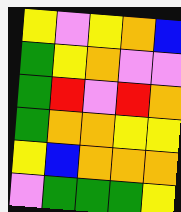[["yellow", "violet", "yellow", "orange", "blue"], ["green", "yellow", "orange", "violet", "violet"], ["green", "red", "violet", "red", "orange"], ["green", "orange", "orange", "yellow", "yellow"], ["yellow", "blue", "orange", "orange", "orange"], ["violet", "green", "green", "green", "yellow"]]